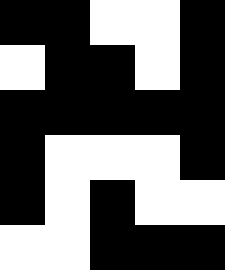[["black", "black", "white", "white", "black"], ["white", "black", "black", "white", "black"], ["black", "black", "black", "black", "black"], ["black", "white", "white", "white", "black"], ["black", "white", "black", "white", "white"], ["white", "white", "black", "black", "black"]]